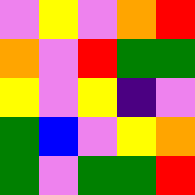[["violet", "yellow", "violet", "orange", "red"], ["orange", "violet", "red", "green", "green"], ["yellow", "violet", "yellow", "indigo", "violet"], ["green", "blue", "violet", "yellow", "orange"], ["green", "violet", "green", "green", "red"]]